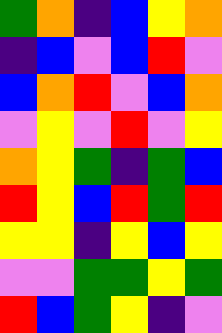[["green", "orange", "indigo", "blue", "yellow", "orange"], ["indigo", "blue", "violet", "blue", "red", "violet"], ["blue", "orange", "red", "violet", "blue", "orange"], ["violet", "yellow", "violet", "red", "violet", "yellow"], ["orange", "yellow", "green", "indigo", "green", "blue"], ["red", "yellow", "blue", "red", "green", "red"], ["yellow", "yellow", "indigo", "yellow", "blue", "yellow"], ["violet", "violet", "green", "green", "yellow", "green"], ["red", "blue", "green", "yellow", "indigo", "violet"]]